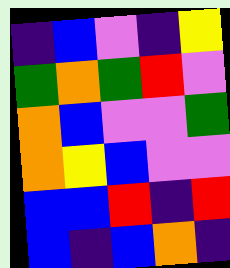[["indigo", "blue", "violet", "indigo", "yellow"], ["green", "orange", "green", "red", "violet"], ["orange", "blue", "violet", "violet", "green"], ["orange", "yellow", "blue", "violet", "violet"], ["blue", "blue", "red", "indigo", "red"], ["blue", "indigo", "blue", "orange", "indigo"]]